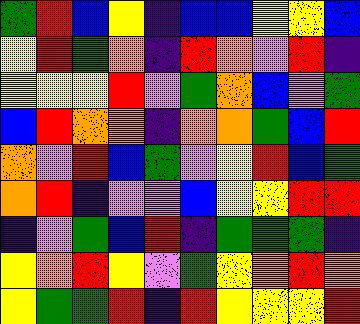[["green", "red", "blue", "yellow", "indigo", "blue", "blue", "yellow", "yellow", "blue"], ["yellow", "red", "green", "orange", "indigo", "red", "orange", "violet", "red", "indigo"], ["yellow", "yellow", "yellow", "red", "violet", "green", "orange", "blue", "violet", "green"], ["blue", "red", "orange", "orange", "indigo", "orange", "orange", "green", "blue", "red"], ["orange", "violet", "red", "blue", "green", "violet", "yellow", "red", "blue", "green"], ["orange", "red", "indigo", "violet", "violet", "blue", "yellow", "yellow", "red", "red"], ["indigo", "violet", "green", "blue", "red", "indigo", "green", "green", "green", "indigo"], ["yellow", "orange", "red", "yellow", "violet", "green", "yellow", "orange", "red", "orange"], ["yellow", "green", "green", "red", "indigo", "red", "yellow", "yellow", "yellow", "red"]]